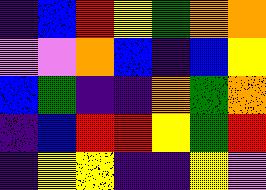[["indigo", "blue", "red", "yellow", "green", "orange", "orange"], ["violet", "violet", "orange", "blue", "indigo", "blue", "yellow"], ["blue", "green", "indigo", "indigo", "orange", "green", "orange"], ["indigo", "blue", "red", "red", "yellow", "green", "red"], ["indigo", "yellow", "yellow", "indigo", "indigo", "yellow", "violet"]]